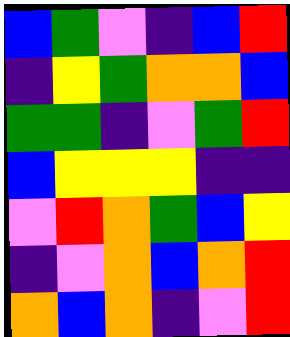[["blue", "green", "violet", "indigo", "blue", "red"], ["indigo", "yellow", "green", "orange", "orange", "blue"], ["green", "green", "indigo", "violet", "green", "red"], ["blue", "yellow", "yellow", "yellow", "indigo", "indigo"], ["violet", "red", "orange", "green", "blue", "yellow"], ["indigo", "violet", "orange", "blue", "orange", "red"], ["orange", "blue", "orange", "indigo", "violet", "red"]]